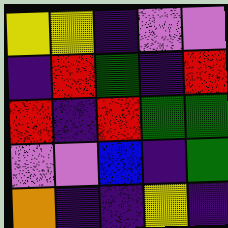[["yellow", "yellow", "indigo", "violet", "violet"], ["indigo", "red", "green", "indigo", "red"], ["red", "indigo", "red", "green", "green"], ["violet", "violet", "blue", "indigo", "green"], ["orange", "indigo", "indigo", "yellow", "indigo"]]